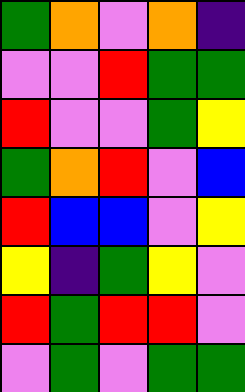[["green", "orange", "violet", "orange", "indigo"], ["violet", "violet", "red", "green", "green"], ["red", "violet", "violet", "green", "yellow"], ["green", "orange", "red", "violet", "blue"], ["red", "blue", "blue", "violet", "yellow"], ["yellow", "indigo", "green", "yellow", "violet"], ["red", "green", "red", "red", "violet"], ["violet", "green", "violet", "green", "green"]]